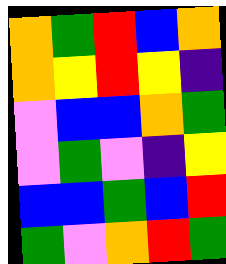[["orange", "green", "red", "blue", "orange"], ["orange", "yellow", "red", "yellow", "indigo"], ["violet", "blue", "blue", "orange", "green"], ["violet", "green", "violet", "indigo", "yellow"], ["blue", "blue", "green", "blue", "red"], ["green", "violet", "orange", "red", "green"]]